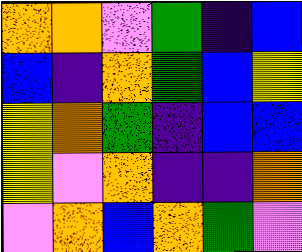[["orange", "orange", "violet", "green", "indigo", "blue"], ["blue", "indigo", "orange", "green", "blue", "yellow"], ["yellow", "orange", "green", "indigo", "blue", "blue"], ["yellow", "violet", "orange", "indigo", "indigo", "orange"], ["violet", "orange", "blue", "orange", "green", "violet"]]